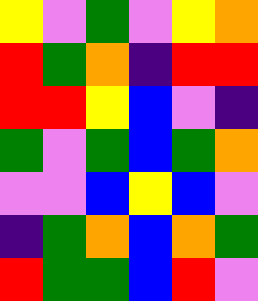[["yellow", "violet", "green", "violet", "yellow", "orange"], ["red", "green", "orange", "indigo", "red", "red"], ["red", "red", "yellow", "blue", "violet", "indigo"], ["green", "violet", "green", "blue", "green", "orange"], ["violet", "violet", "blue", "yellow", "blue", "violet"], ["indigo", "green", "orange", "blue", "orange", "green"], ["red", "green", "green", "blue", "red", "violet"]]